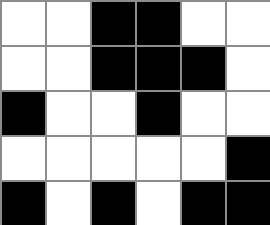[["white", "white", "black", "black", "white", "white"], ["white", "white", "black", "black", "black", "white"], ["black", "white", "white", "black", "white", "white"], ["white", "white", "white", "white", "white", "black"], ["black", "white", "black", "white", "black", "black"]]